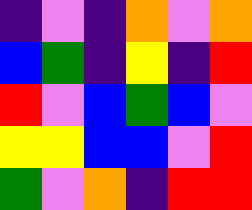[["indigo", "violet", "indigo", "orange", "violet", "orange"], ["blue", "green", "indigo", "yellow", "indigo", "red"], ["red", "violet", "blue", "green", "blue", "violet"], ["yellow", "yellow", "blue", "blue", "violet", "red"], ["green", "violet", "orange", "indigo", "red", "red"]]